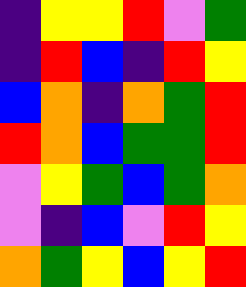[["indigo", "yellow", "yellow", "red", "violet", "green"], ["indigo", "red", "blue", "indigo", "red", "yellow"], ["blue", "orange", "indigo", "orange", "green", "red"], ["red", "orange", "blue", "green", "green", "red"], ["violet", "yellow", "green", "blue", "green", "orange"], ["violet", "indigo", "blue", "violet", "red", "yellow"], ["orange", "green", "yellow", "blue", "yellow", "red"]]